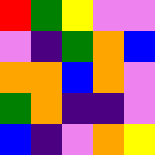[["red", "green", "yellow", "violet", "violet"], ["violet", "indigo", "green", "orange", "blue"], ["orange", "orange", "blue", "orange", "violet"], ["green", "orange", "indigo", "indigo", "violet"], ["blue", "indigo", "violet", "orange", "yellow"]]